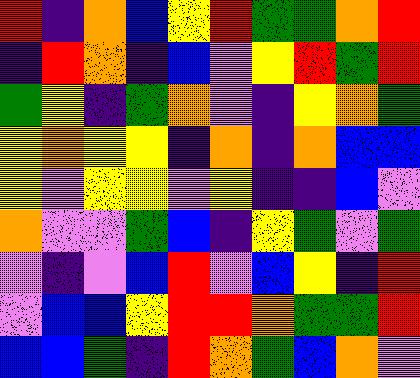[["red", "indigo", "orange", "blue", "yellow", "red", "green", "green", "orange", "red"], ["indigo", "red", "orange", "indigo", "blue", "violet", "yellow", "red", "green", "red"], ["green", "yellow", "indigo", "green", "orange", "violet", "indigo", "yellow", "orange", "green"], ["yellow", "orange", "yellow", "yellow", "indigo", "orange", "indigo", "orange", "blue", "blue"], ["yellow", "violet", "yellow", "yellow", "violet", "yellow", "indigo", "indigo", "blue", "violet"], ["orange", "violet", "violet", "green", "blue", "indigo", "yellow", "green", "violet", "green"], ["violet", "indigo", "violet", "blue", "red", "violet", "blue", "yellow", "indigo", "red"], ["violet", "blue", "blue", "yellow", "red", "red", "orange", "green", "green", "red"], ["blue", "blue", "green", "indigo", "red", "orange", "green", "blue", "orange", "violet"]]